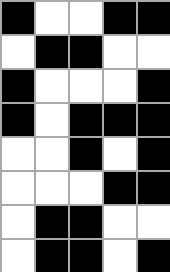[["black", "white", "white", "black", "black"], ["white", "black", "black", "white", "white"], ["black", "white", "white", "white", "black"], ["black", "white", "black", "black", "black"], ["white", "white", "black", "white", "black"], ["white", "white", "white", "black", "black"], ["white", "black", "black", "white", "white"], ["white", "black", "black", "white", "black"]]